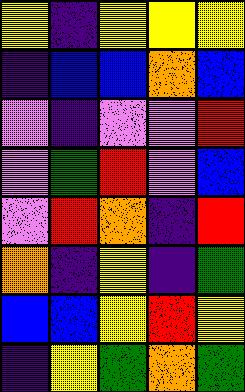[["yellow", "indigo", "yellow", "yellow", "yellow"], ["indigo", "blue", "blue", "orange", "blue"], ["violet", "indigo", "violet", "violet", "red"], ["violet", "green", "red", "violet", "blue"], ["violet", "red", "orange", "indigo", "red"], ["orange", "indigo", "yellow", "indigo", "green"], ["blue", "blue", "yellow", "red", "yellow"], ["indigo", "yellow", "green", "orange", "green"]]